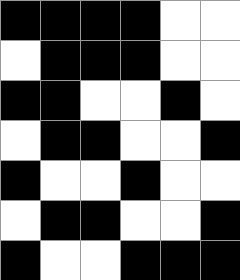[["black", "black", "black", "black", "white", "white"], ["white", "black", "black", "black", "white", "white"], ["black", "black", "white", "white", "black", "white"], ["white", "black", "black", "white", "white", "black"], ["black", "white", "white", "black", "white", "white"], ["white", "black", "black", "white", "white", "black"], ["black", "white", "white", "black", "black", "black"]]